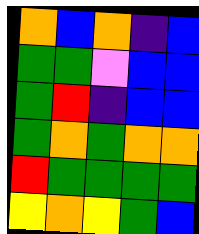[["orange", "blue", "orange", "indigo", "blue"], ["green", "green", "violet", "blue", "blue"], ["green", "red", "indigo", "blue", "blue"], ["green", "orange", "green", "orange", "orange"], ["red", "green", "green", "green", "green"], ["yellow", "orange", "yellow", "green", "blue"]]